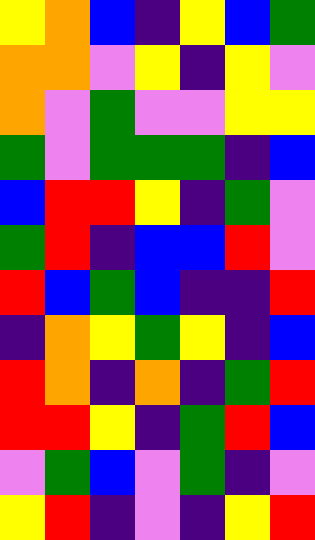[["yellow", "orange", "blue", "indigo", "yellow", "blue", "green"], ["orange", "orange", "violet", "yellow", "indigo", "yellow", "violet"], ["orange", "violet", "green", "violet", "violet", "yellow", "yellow"], ["green", "violet", "green", "green", "green", "indigo", "blue"], ["blue", "red", "red", "yellow", "indigo", "green", "violet"], ["green", "red", "indigo", "blue", "blue", "red", "violet"], ["red", "blue", "green", "blue", "indigo", "indigo", "red"], ["indigo", "orange", "yellow", "green", "yellow", "indigo", "blue"], ["red", "orange", "indigo", "orange", "indigo", "green", "red"], ["red", "red", "yellow", "indigo", "green", "red", "blue"], ["violet", "green", "blue", "violet", "green", "indigo", "violet"], ["yellow", "red", "indigo", "violet", "indigo", "yellow", "red"]]